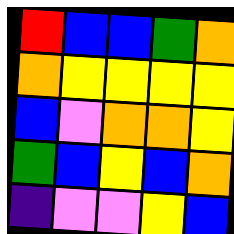[["red", "blue", "blue", "green", "orange"], ["orange", "yellow", "yellow", "yellow", "yellow"], ["blue", "violet", "orange", "orange", "yellow"], ["green", "blue", "yellow", "blue", "orange"], ["indigo", "violet", "violet", "yellow", "blue"]]